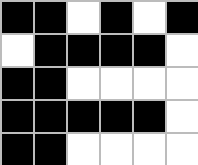[["black", "black", "white", "black", "white", "black"], ["white", "black", "black", "black", "black", "white"], ["black", "black", "white", "white", "white", "white"], ["black", "black", "black", "black", "black", "white"], ["black", "black", "white", "white", "white", "white"]]